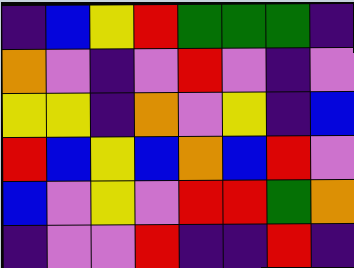[["indigo", "blue", "yellow", "red", "green", "green", "green", "indigo"], ["orange", "violet", "indigo", "violet", "red", "violet", "indigo", "violet"], ["yellow", "yellow", "indigo", "orange", "violet", "yellow", "indigo", "blue"], ["red", "blue", "yellow", "blue", "orange", "blue", "red", "violet"], ["blue", "violet", "yellow", "violet", "red", "red", "green", "orange"], ["indigo", "violet", "violet", "red", "indigo", "indigo", "red", "indigo"]]